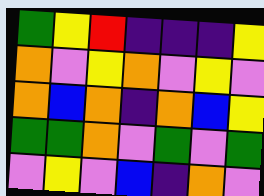[["green", "yellow", "red", "indigo", "indigo", "indigo", "yellow"], ["orange", "violet", "yellow", "orange", "violet", "yellow", "violet"], ["orange", "blue", "orange", "indigo", "orange", "blue", "yellow"], ["green", "green", "orange", "violet", "green", "violet", "green"], ["violet", "yellow", "violet", "blue", "indigo", "orange", "violet"]]